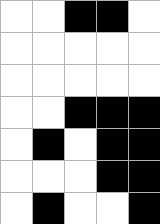[["white", "white", "black", "black", "white"], ["white", "white", "white", "white", "white"], ["white", "white", "white", "white", "white"], ["white", "white", "black", "black", "black"], ["white", "black", "white", "black", "black"], ["white", "white", "white", "black", "black"], ["white", "black", "white", "white", "black"]]